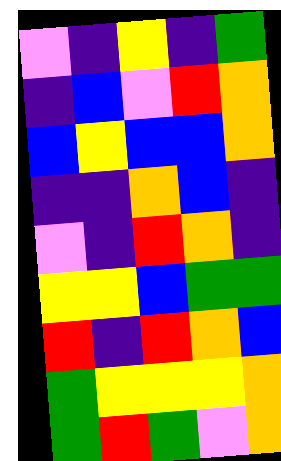[["violet", "indigo", "yellow", "indigo", "green"], ["indigo", "blue", "violet", "red", "orange"], ["blue", "yellow", "blue", "blue", "orange"], ["indigo", "indigo", "orange", "blue", "indigo"], ["violet", "indigo", "red", "orange", "indigo"], ["yellow", "yellow", "blue", "green", "green"], ["red", "indigo", "red", "orange", "blue"], ["green", "yellow", "yellow", "yellow", "orange"], ["green", "red", "green", "violet", "orange"]]